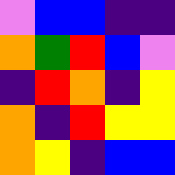[["violet", "blue", "blue", "indigo", "indigo"], ["orange", "green", "red", "blue", "violet"], ["indigo", "red", "orange", "indigo", "yellow"], ["orange", "indigo", "red", "yellow", "yellow"], ["orange", "yellow", "indigo", "blue", "blue"]]